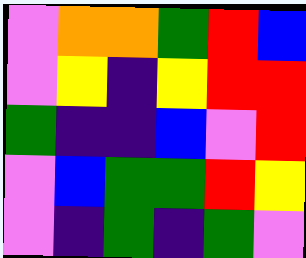[["violet", "orange", "orange", "green", "red", "blue"], ["violet", "yellow", "indigo", "yellow", "red", "red"], ["green", "indigo", "indigo", "blue", "violet", "red"], ["violet", "blue", "green", "green", "red", "yellow"], ["violet", "indigo", "green", "indigo", "green", "violet"]]